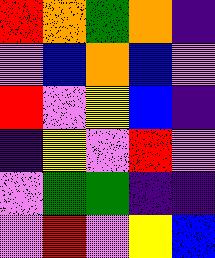[["red", "orange", "green", "orange", "indigo"], ["violet", "blue", "orange", "blue", "violet"], ["red", "violet", "yellow", "blue", "indigo"], ["indigo", "yellow", "violet", "red", "violet"], ["violet", "green", "green", "indigo", "indigo"], ["violet", "red", "violet", "yellow", "blue"]]